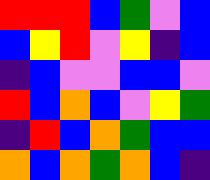[["red", "red", "red", "blue", "green", "violet", "blue"], ["blue", "yellow", "red", "violet", "yellow", "indigo", "blue"], ["indigo", "blue", "violet", "violet", "blue", "blue", "violet"], ["red", "blue", "orange", "blue", "violet", "yellow", "green"], ["indigo", "red", "blue", "orange", "green", "blue", "blue"], ["orange", "blue", "orange", "green", "orange", "blue", "indigo"]]